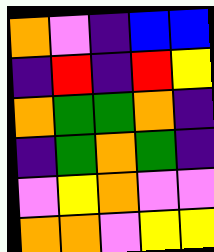[["orange", "violet", "indigo", "blue", "blue"], ["indigo", "red", "indigo", "red", "yellow"], ["orange", "green", "green", "orange", "indigo"], ["indigo", "green", "orange", "green", "indigo"], ["violet", "yellow", "orange", "violet", "violet"], ["orange", "orange", "violet", "yellow", "yellow"]]